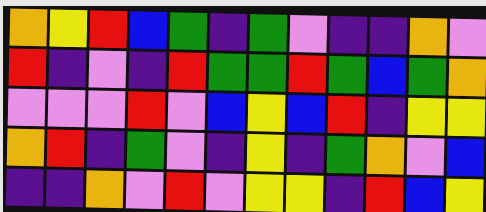[["orange", "yellow", "red", "blue", "green", "indigo", "green", "violet", "indigo", "indigo", "orange", "violet"], ["red", "indigo", "violet", "indigo", "red", "green", "green", "red", "green", "blue", "green", "orange"], ["violet", "violet", "violet", "red", "violet", "blue", "yellow", "blue", "red", "indigo", "yellow", "yellow"], ["orange", "red", "indigo", "green", "violet", "indigo", "yellow", "indigo", "green", "orange", "violet", "blue"], ["indigo", "indigo", "orange", "violet", "red", "violet", "yellow", "yellow", "indigo", "red", "blue", "yellow"]]